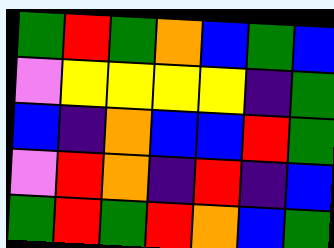[["green", "red", "green", "orange", "blue", "green", "blue"], ["violet", "yellow", "yellow", "yellow", "yellow", "indigo", "green"], ["blue", "indigo", "orange", "blue", "blue", "red", "green"], ["violet", "red", "orange", "indigo", "red", "indigo", "blue"], ["green", "red", "green", "red", "orange", "blue", "green"]]